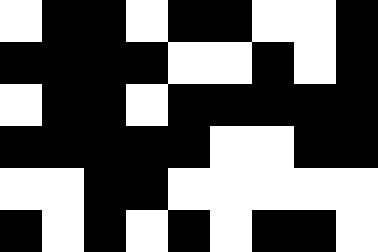[["white", "black", "black", "white", "black", "black", "white", "white", "black"], ["black", "black", "black", "black", "white", "white", "black", "white", "black"], ["white", "black", "black", "white", "black", "black", "black", "black", "black"], ["black", "black", "black", "black", "black", "white", "white", "black", "black"], ["white", "white", "black", "black", "white", "white", "white", "white", "white"], ["black", "white", "black", "white", "black", "white", "black", "black", "white"]]